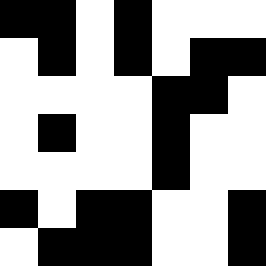[["black", "black", "white", "black", "white", "white", "white"], ["white", "black", "white", "black", "white", "black", "black"], ["white", "white", "white", "white", "black", "black", "white"], ["white", "black", "white", "white", "black", "white", "white"], ["white", "white", "white", "white", "black", "white", "white"], ["black", "white", "black", "black", "white", "white", "black"], ["white", "black", "black", "black", "white", "white", "black"]]